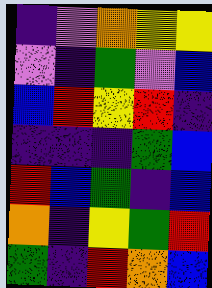[["indigo", "violet", "orange", "yellow", "yellow"], ["violet", "indigo", "green", "violet", "blue"], ["blue", "red", "yellow", "red", "indigo"], ["indigo", "indigo", "indigo", "green", "blue"], ["red", "blue", "green", "indigo", "blue"], ["orange", "indigo", "yellow", "green", "red"], ["green", "indigo", "red", "orange", "blue"]]